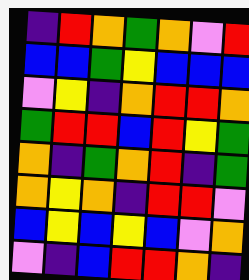[["indigo", "red", "orange", "green", "orange", "violet", "red"], ["blue", "blue", "green", "yellow", "blue", "blue", "blue"], ["violet", "yellow", "indigo", "orange", "red", "red", "orange"], ["green", "red", "red", "blue", "red", "yellow", "green"], ["orange", "indigo", "green", "orange", "red", "indigo", "green"], ["orange", "yellow", "orange", "indigo", "red", "red", "violet"], ["blue", "yellow", "blue", "yellow", "blue", "violet", "orange"], ["violet", "indigo", "blue", "red", "red", "orange", "indigo"]]